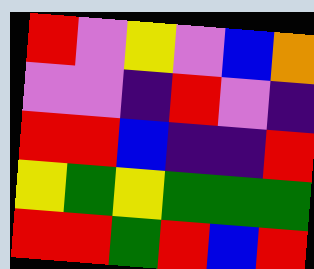[["red", "violet", "yellow", "violet", "blue", "orange"], ["violet", "violet", "indigo", "red", "violet", "indigo"], ["red", "red", "blue", "indigo", "indigo", "red"], ["yellow", "green", "yellow", "green", "green", "green"], ["red", "red", "green", "red", "blue", "red"]]